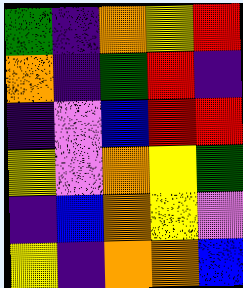[["green", "indigo", "orange", "yellow", "red"], ["orange", "indigo", "green", "red", "indigo"], ["indigo", "violet", "blue", "red", "red"], ["yellow", "violet", "orange", "yellow", "green"], ["indigo", "blue", "orange", "yellow", "violet"], ["yellow", "indigo", "orange", "orange", "blue"]]